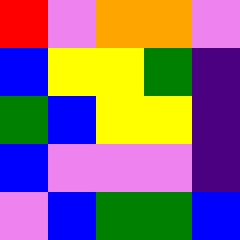[["red", "violet", "orange", "orange", "violet"], ["blue", "yellow", "yellow", "green", "indigo"], ["green", "blue", "yellow", "yellow", "indigo"], ["blue", "violet", "violet", "violet", "indigo"], ["violet", "blue", "green", "green", "blue"]]